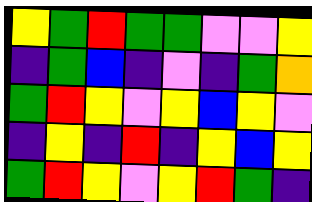[["yellow", "green", "red", "green", "green", "violet", "violet", "yellow"], ["indigo", "green", "blue", "indigo", "violet", "indigo", "green", "orange"], ["green", "red", "yellow", "violet", "yellow", "blue", "yellow", "violet"], ["indigo", "yellow", "indigo", "red", "indigo", "yellow", "blue", "yellow"], ["green", "red", "yellow", "violet", "yellow", "red", "green", "indigo"]]